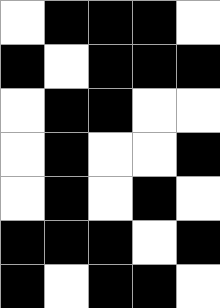[["white", "black", "black", "black", "white"], ["black", "white", "black", "black", "black"], ["white", "black", "black", "white", "white"], ["white", "black", "white", "white", "black"], ["white", "black", "white", "black", "white"], ["black", "black", "black", "white", "black"], ["black", "white", "black", "black", "white"]]